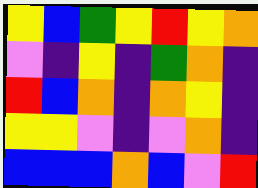[["yellow", "blue", "green", "yellow", "red", "yellow", "orange"], ["violet", "indigo", "yellow", "indigo", "green", "orange", "indigo"], ["red", "blue", "orange", "indigo", "orange", "yellow", "indigo"], ["yellow", "yellow", "violet", "indigo", "violet", "orange", "indigo"], ["blue", "blue", "blue", "orange", "blue", "violet", "red"]]